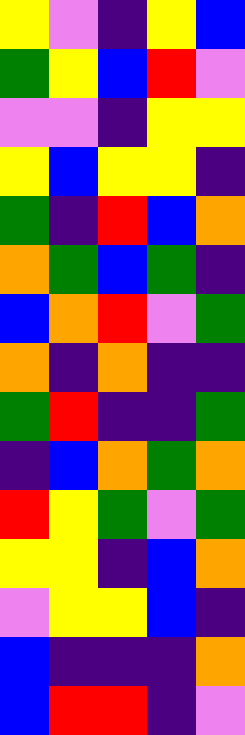[["yellow", "violet", "indigo", "yellow", "blue"], ["green", "yellow", "blue", "red", "violet"], ["violet", "violet", "indigo", "yellow", "yellow"], ["yellow", "blue", "yellow", "yellow", "indigo"], ["green", "indigo", "red", "blue", "orange"], ["orange", "green", "blue", "green", "indigo"], ["blue", "orange", "red", "violet", "green"], ["orange", "indigo", "orange", "indigo", "indigo"], ["green", "red", "indigo", "indigo", "green"], ["indigo", "blue", "orange", "green", "orange"], ["red", "yellow", "green", "violet", "green"], ["yellow", "yellow", "indigo", "blue", "orange"], ["violet", "yellow", "yellow", "blue", "indigo"], ["blue", "indigo", "indigo", "indigo", "orange"], ["blue", "red", "red", "indigo", "violet"]]